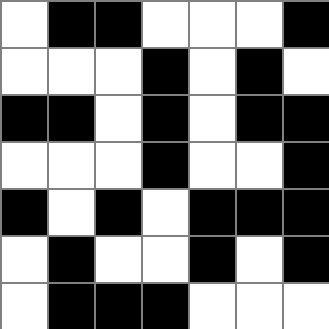[["white", "black", "black", "white", "white", "white", "black"], ["white", "white", "white", "black", "white", "black", "white"], ["black", "black", "white", "black", "white", "black", "black"], ["white", "white", "white", "black", "white", "white", "black"], ["black", "white", "black", "white", "black", "black", "black"], ["white", "black", "white", "white", "black", "white", "black"], ["white", "black", "black", "black", "white", "white", "white"]]